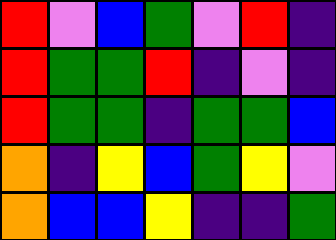[["red", "violet", "blue", "green", "violet", "red", "indigo"], ["red", "green", "green", "red", "indigo", "violet", "indigo"], ["red", "green", "green", "indigo", "green", "green", "blue"], ["orange", "indigo", "yellow", "blue", "green", "yellow", "violet"], ["orange", "blue", "blue", "yellow", "indigo", "indigo", "green"]]